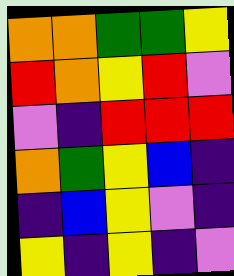[["orange", "orange", "green", "green", "yellow"], ["red", "orange", "yellow", "red", "violet"], ["violet", "indigo", "red", "red", "red"], ["orange", "green", "yellow", "blue", "indigo"], ["indigo", "blue", "yellow", "violet", "indigo"], ["yellow", "indigo", "yellow", "indigo", "violet"]]